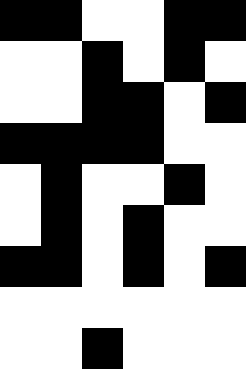[["black", "black", "white", "white", "black", "black"], ["white", "white", "black", "white", "black", "white"], ["white", "white", "black", "black", "white", "black"], ["black", "black", "black", "black", "white", "white"], ["white", "black", "white", "white", "black", "white"], ["white", "black", "white", "black", "white", "white"], ["black", "black", "white", "black", "white", "black"], ["white", "white", "white", "white", "white", "white"], ["white", "white", "black", "white", "white", "white"]]